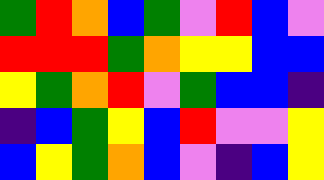[["green", "red", "orange", "blue", "green", "violet", "red", "blue", "violet"], ["red", "red", "red", "green", "orange", "yellow", "yellow", "blue", "blue"], ["yellow", "green", "orange", "red", "violet", "green", "blue", "blue", "indigo"], ["indigo", "blue", "green", "yellow", "blue", "red", "violet", "violet", "yellow"], ["blue", "yellow", "green", "orange", "blue", "violet", "indigo", "blue", "yellow"]]